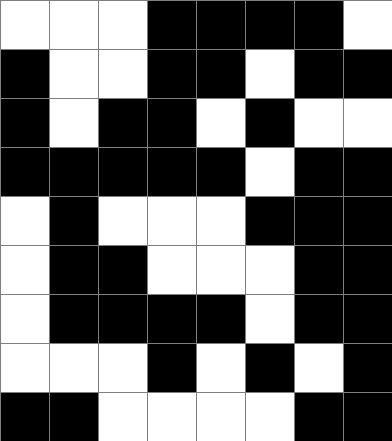[["white", "white", "white", "black", "black", "black", "black", "white"], ["black", "white", "white", "black", "black", "white", "black", "black"], ["black", "white", "black", "black", "white", "black", "white", "white"], ["black", "black", "black", "black", "black", "white", "black", "black"], ["white", "black", "white", "white", "white", "black", "black", "black"], ["white", "black", "black", "white", "white", "white", "black", "black"], ["white", "black", "black", "black", "black", "white", "black", "black"], ["white", "white", "white", "black", "white", "black", "white", "black"], ["black", "black", "white", "white", "white", "white", "black", "black"]]